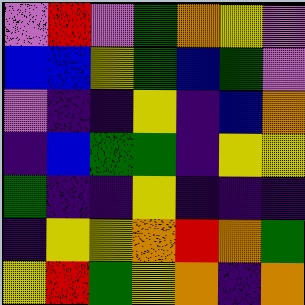[["violet", "red", "violet", "green", "orange", "yellow", "violet"], ["blue", "blue", "yellow", "green", "blue", "green", "violet"], ["violet", "indigo", "indigo", "yellow", "indigo", "blue", "orange"], ["indigo", "blue", "green", "green", "indigo", "yellow", "yellow"], ["green", "indigo", "indigo", "yellow", "indigo", "indigo", "indigo"], ["indigo", "yellow", "yellow", "orange", "red", "orange", "green"], ["yellow", "red", "green", "yellow", "orange", "indigo", "orange"]]